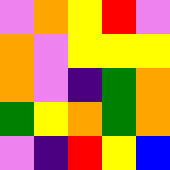[["violet", "orange", "yellow", "red", "violet"], ["orange", "violet", "yellow", "yellow", "yellow"], ["orange", "violet", "indigo", "green", "orange"], ["green", "yellow", "orange", "green", "orange"], ["violet", "indigo", "red", "yellow", "blue"]]